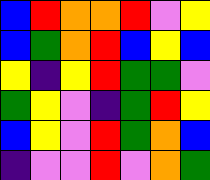[["blue", "red", "orange", "orange", "red", "violet", "yellow"], ["blue", "green", "orange", "red", "blue", "yellow", "blue"], ["yellow", "indigo", "yellow", "red", "green", "green", "violet"], ["green", "yellow", "violet", "indigo", "green", "red", "yellow"], ["blue", "yellow", "violet", "red", "green", "orange", "blue"], ["indigo", "violet", "violet", "red", "violet", "orange", "green"]]